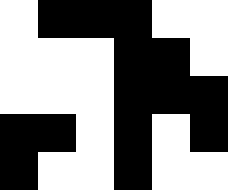[["white", "black", "black", "black", "white", "white"], ["white", "white", "white", "black", "black", "white"], ["white", "white", "white", "black", "black", "black"], ["black", "black", "white", "black", "white", "black"], ["black", "white", "white", "black", "white", "white"]]